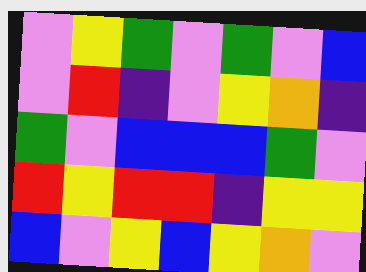[["violet", "yellow", "green", "violet", "green", "violet", "blue"], ["violet", "red", "indigo", "violet", "yellow", "orange", "indigo"], ["green", "violet", "blue", "blue", "blue", "green", "violet"], ["red", "yellow", "red", "red", "indigo", "yellow", "yellow"], ["blue", "violet", "yellow", "blue", "yellow", "orange", "violet"]]